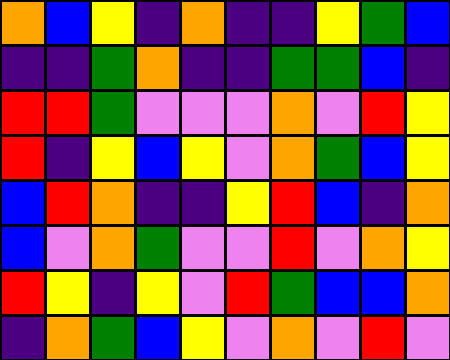[["orange", "blue", "yellow", "indigo", "orange", "indigo", "indigo", "yellow", "green", "blue"], ["indigo", "indigo", "green", "orange", "indigo", "indigo", "green", "green", "blue", "indigo"], ["red", "red", "green", "violet", "violet", "violet", "orange", "violet", "red", "yellow"], ["red", "indigo", "yellow", "blue", "yellow", "violet", "orange", "green", "blue", "yellow"], ["blue", "red", "orange", "indigo", "indigo", "yellow", "red", "blue", "indigo", "orange"], ["blue", "violet", "orange", "green", "violet", "violet", "red", "violet", "orange", "yellow"], ["red", "yellow", "indigo", "yellow", "violet", "red", "green", "blue", "blue", "orange"], ["indigo", "orange", "green", "blue", "yellow", "violet", "orange", "violet", "red", "violet"]]